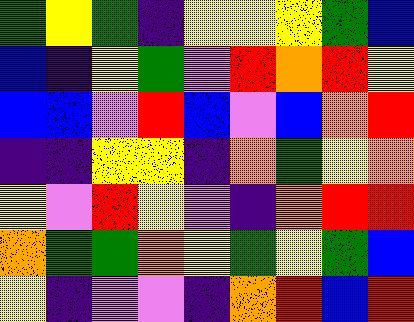[["green", "yellow", "green", "indigo", "yellow", "yellow", "yellow", "green", "blue"], ["blue", "indigo", "yellow", "green", "violet", "red", "orange", "red", "yellow"], ["blue", "blue", "violet", "red", "blue", "violet", "blue", "orange", "red"], ["indigo", "indigo", "yellow", "yellow", "indigo", "orange", "green", "yellow", "orange"], ["yellow", "violet", "red", "yellow", "violet", "indigo", "orange", "red", "red"], ["orange", "green", "green", "orange", "yellow", "green", "yellow", "green", "blue"], ["yellow", "indigo", "violet", "violet", "indigo", "orange", "red", "blue", "red"]]